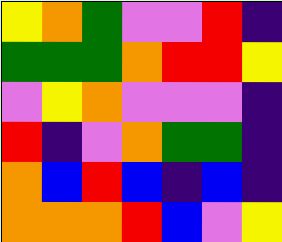[["yellow", "orange", "green", "violet", "violet", "red", "indigo"], ["green", "green", "green", "orange", "red", "red", "yellow"], ["violet", "yellow", "orange", "violet", "violet", "violet", "indigo"], ["red", "indigo", "violet", "orange", "green", "green", "indigo"], ["orange", "blue", "red", "blue", "indigo", "blue", "indigo"], ["orange", "orange", "orange", "red", "blue", "violet", "yellow"]]